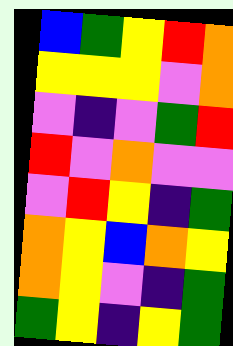[["blue", "green", "yellow", "red", "orange"], ["yellow", "yellow", "yellow", "violet", "orange"], ["violet", "indigo", "violet", "green", "red"], ["red", "violet", "orange", "violet", "violet"], ["violet", "red", "yellow", "indigo", "green"], ["orange", "yellow", "blue", "orange", "yellow"], ["orange", "yellow", "violet", "indigo", "green"], ["green", "yellow", "indigo", "yellow", "green"]]